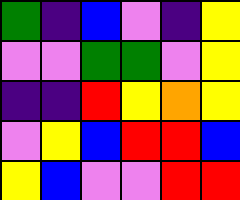[["green", "indigo", "blue", "violet", "indigo", "yellow"], ["violet", "violet", "green", "green", "violet", "yellow"], ["indigo", "indigo", "red", "yellow", "orange", "yellow"], ["violet", "yellow", "blue", "red", "red", "blue"], ["yellow", "blue", "violet", "violet", "red", "red"]]